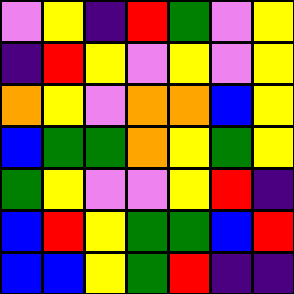[["violet", "yellow", "indigo", "red", "green", "violet", "yellow"], ["indigo", "red", "yellow", "violet", "yellow", "violet", "yellow"], ["orange", "yellow", "violet", "orange", "orange", "blue", "yellow"], ["blue", "green", "green", "orange", "yellow", "green", "yellow"], ["green", "yellow", "violet", "violet", "yellow", "red", "indigo"], ["blue", "red", "yellow", "green", "green", "blue", "red"], ["blue", "blue", "yellow", "green", "red", "indigo", "indigo"]]